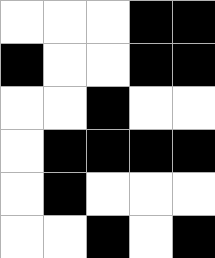[["white", "white", "white", "black", "black"], ["black", "white", "white", "black", "black"], ["white", "white", "black", "white", "white"], ["white", "black", "black", "black", "black"], ["white", "black", "white", "white", "white"], ["white", "white", "black", "white", "black"]]